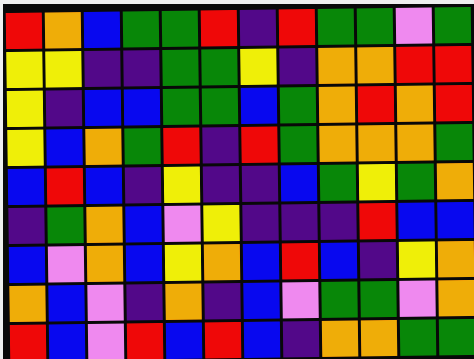[["red", "orange", "blue", "green", "green", "red", "indigo", "red", "green", "green", "violet", "green"], ["yellow", "yellow", "indigo", "indigo", "green", "green", "yellow", "indigo", "orange", "orange", "red", "red"], ["yellow", "indigo", "blue", "blue", "green", "green", "blue", "green", "orange", "red", "orange", "red"], ["yellow", "blue", "orange", "green", "red", "indigo", "red", "green", "orange", "orange", "orange", "green"], ["blue", "red", "blue", "indigo", "yellow", "indigo", "indigo", "blue", "green", "yellow", "green", "orange"], ["indigo", "green", "orange", "blue", "violet", "yellow", "indigo", "indigo", "indigo", "red", "blue", "blue"], ["blue", "violet", "orange", "blue", "yellow", "orange", "blue", "red", "blue", "indigo", "yellow", "orange"], ["orange", "blue", "violet", "indigo", "orange", "indigo", "blue", "violet", "green", "green", "violet", "orange"], ["red", "blue", "violet", "red", "blue", "red", "blue", "indigo", "orange", "orange", "green", "green"]]